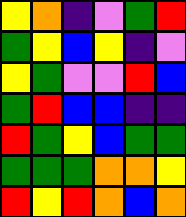[["yellow", "orange", "indigo", "violet", "green", "red"], ["green", "yellow", "blue", "yellow", "indigo", "violet"], ["yellow", "green", "violet", "violet", "red", "blue"], ["green", "red", "blue", "blue", "indigo", "indigo"], ["red", "green", "yellow", "blue", "green", "green"], ["green", "green", "green", "orange", "orange", "yellow"], ["red", "yellow", "red", "orange", "blue", "orange"]]